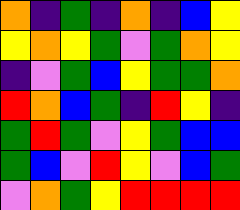[["orange", "indigo", "green", "indigo", "orange", "indigo", "blue", "yellow"], ["yellow", "orange", "yellow", "green", "violet", "green", "orange", "yellow"], ["indigo", "violet", "green", "blue", "yellow", "green", "green", "orange"], ["red", "orange", "blue", "green", "indigo", "red", "yellow", "indigo"], ["green", "red", "green", "violet", "yellow", "green", "blue", "blue"], ["green", "blue", "violet", "red", "yellow", "violet", "blue", "green"], ["violet", "orange", "green", "yellow", "red", "red", "red", "red"]]